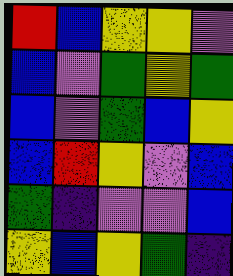[["red", "blue", "yellow", "yellow", "violet"], ["blue", "violet", "green", "yellow", "green"], ["blue", "violet", "green", "blue", "yellow"], ["blue", "red", "yellow", "violet", "blue"], ["green", "indigo", "violet", "violet", "blue"], ["yellow", "blue", "yellow", "green", "indigo"]]